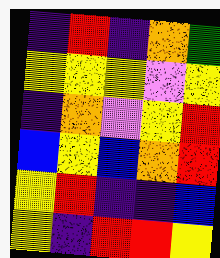[["indigo", "red", "indigo", "orange", "green"], ["yellow", "yellow", "yellow", "violet", "yellow"], ["indigo", "orange", "violet", "yellow", "red"], ["blue", "yellow", "blue", "orange", "red"], ["yellow", "red", "indigo", "indigo", "blue"], ["yellow", "indigo", "red", "red", "yellow"]]